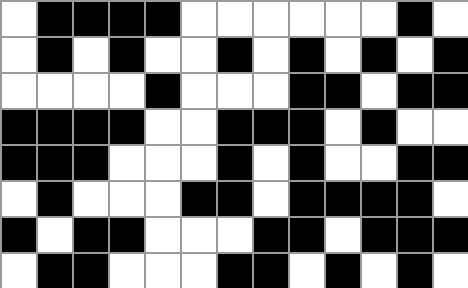[["white", "black", "black", "black", "black", "white", "white", "white", "white", "white", "white", "black", "white"], ["white", "black", "white", "black", "white", "white", "black", "white", "black", "white", "black", "white", "black"], ["white", "white", "white", "white", "black", "white", "white", "white", "black", "black", "white", "black", "black"], ["black", "black", "black", "black", "white", "white", "black", "black", "black", "white", "black", "white", "white"], ["black", "black", "black", "white", "white", "white", "black", "white", "black", "white", "white", "black", "black"], ["white", "black", "white", "white", "white", "black", "black", "white", "black", "black", "black", "black", "white"], ["black", "white", "black", "black", "white", "white", "white", "black", "black", "white", "black", "black", "black"], ["white", "black", "black", "white", "white", "white", "black", "black", "white", "black", "white", "black", "white"]]